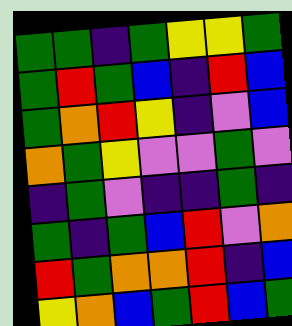[["green", "green", "indigo", "green", "yellow", "yellow", "green"], ["green", "red", "green", "blue", "indigo", "red", "blue"], ["green", "orange", "red", "yellow", "indigo", "violet", "blue"], ["orange", "green", "yellow", "violet", "violet", "green", "violet"], ["indigo", "green", "violet", "indigo", "indigo", "green", "indigo"], ["green", "indigo", "green", "blue", "red", "violet", "orange"], ["red", "green", "orange", "orange", "red", "indigo", "blue"], ["yellow", "orange", "blue", "green", "red", "blue", "green"]]